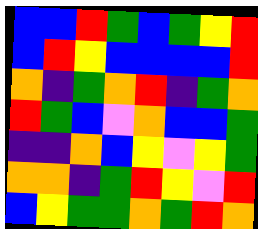[["blue", "blue", "red", "green", "blue", "green", "yellow", "red"], ["blue", "red", "yellow", "blue", "blue", "blue", "blue", "red"], ["orange", "indigo", "green", "orange", "red", "indigo", "green", "orange"], ["red", "green", "blue", "violet", "orange", "blue", "blue", "green"], ["indigo", "indigo", "orange", "blue", "yellow", "violet", "yellow", "green"], ["orange", "orange", "indigo", "green", "red", "yellow", "violet", "red"], ["blue", "yellow", "green", "green", "orange", "green", "red", "orange"]]